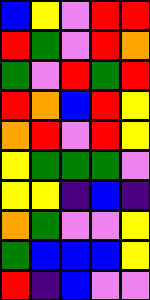[["blue", "yellow", "violet", "red", "red"], ["red", "green", "violet", "red", "orange"], ["green", "violet", "red", "green", "red"], ["red", "orange", "blue", "red", "yellow"], ["orange", "red", "violet", "red", "yellow"], ["yellow", "green", "green", "green", "violet"], ["yellow", "yellow", "indigo", "blue", "indigo"], ["orange", "green", "violet", "violet", "yellow"], ["green", "blue", "blue", "blue", "yellow"], ["red", "indigo", "blue", "violet", "violet"]]